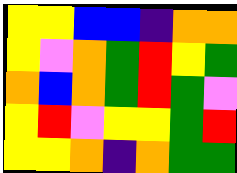[["yellow", "yellow", "blue", "blue", "indigo", "orange", "orange"], ["yellow", "violet", "orange", "green", "red", "yellow", "green"], ["orange", "blue", "orange", "green", "red", "green", "violet"], ["yellow", "red", "violet", "yellow", "yellow", "green", "red"], ["yellow", "yellow", "orange", "indigo", "orange", "green", "green"]]